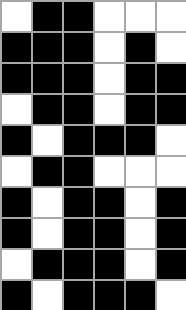[["white", "black", "black", "white", "white", "white"], ["black", "black", "black", "white", "black", "white"], ["black", "black", "black", "white", "black", "black"], ["white", "black", "black", "white", "black", "black"], ["black", "white", "black", "black", "black", "white"], ["white", "black", "black", "white", "white", "white"], ["black", "white", "black", "black", "white", "black"], ["black", "white", "black", "black", "white", "black"], ["white", "black", "black", "black", "white", "black"], ["black", "white", "black", "black", "black", "white"]]